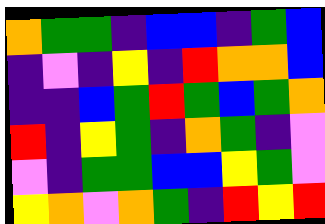[["orange", "green", "green", "indigo", "blue", "blue", "indigo", "green", "blue"], ["indigo", "violet", "indigo", "yellow", "indigo", "red", "orange", "orange", "blue"], ["indigo", "indigo", "blue", "green", "red", "green", "blue", "green", "orange"], ["red", "indigo", "yellow", "green", "indigo", "orange", "green", "indigo", "violet"], ["violet", "indigo", "green", "green", "blue", "blue", "yellow", "green", "violet"], ["yellow", "orange", "violet", "orange", "green", "indigo", "red", "yellow", "red"]]